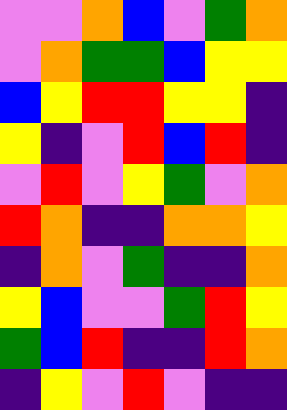[["violet", "violet", "orange", "blue", "violet", "green", "orange"], ["violet", "orange", "green", "green", "blue", "yellow", "yellow"], ["blue", "yellow", "red", "red", "yellow", "yellow", "indigo"], ["yellow", "indigo", "violet", "red", "blue", "red", "indigo"], ["violet", "red", "violet", "yellow", "green", "violet", "orange"], ["red", "orange", "indigo", "indigo", "orange", "orange", "yellow"], ["indigo", "orange", "violet", "green", "indigo", "indigo", "orange"], ["yellow", "blue", "violet", "violet", "green", "red", "yellow"], ["green", "blue", "red", "indigo", "indigo", "red", "orange"], ["indigo", "yellow", "violet", "red", "violet", "indigo", "indigo"]]